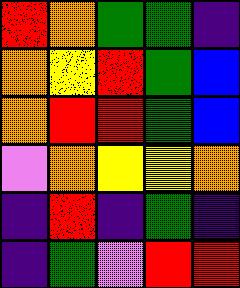[["red", "orange", "green", "green", "indigo"], ["orange", "yellow", "red", "green", "blue"], ["orange", "red", "red", "green", "blue"], ["violet", "orange", "yellow", "yellow", "orange"], ["indigo", "red", "indigo", "green", "indigo"], ["indigo", "green", "violet", "red", "red"]]